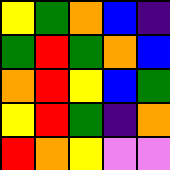[["yellow", "green", "orange", "blue", "indigo"], ["green", "red", "green", "orange", "blue"], ["orange", "red", "yellow", "blue", "green"], ["yellow", "red", "green", "indigo", "orange"], ["red", "orange", "yellow", "violet", "violet"]]